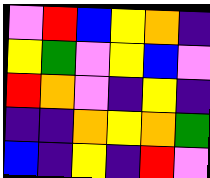[["violet", "red", "blue", "yellow", "orange", "indigo"], ["yellow", "green", "violet", "yellow", "blue", "violet"], ["red", "orange", "violet", "indigo", "yellow", "indigo"], ["indigo", "indigo", "orange", "yellow", "orange", "green"], ["blue", "indigo", "yellow", "indigo", "red", "violet"]]